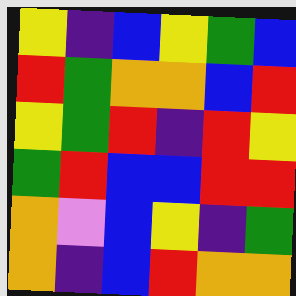[["yellow", "indigo", "blue", "yellow", "green", "blue"], ["red", "green", "orange", "orange", "blue", "red"], ["yellow", "green", "red", "indigo", "red", "yellow"], ["green", "red", "blue", "blue", "red", "red"], ["orange", "violet", "blue", "yellow", "indigo", "green"], ["orange", "indigo", "blue", "red", "orange", "orange"]]